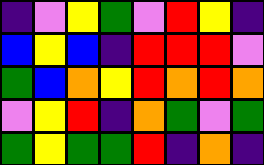[["indigo", "violet", "yellow", "green", "violet", "red", "yellow", "indigo"], ["blue", "yellow", "blue", "indigo", "red", "red", "red", "violet"], ["green", "blue", "orange", "yellow", "red", "orange", "red", "orange"], ["violet", "yellow", "red", "indigo", "orange", "green", "violet", "green"], ["green", "yellow", "green", "green", "red", "indigo", "orange", "indigo"]]